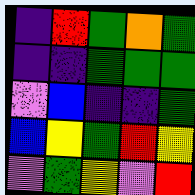[["indigo", "red", "green", "orange", "green"], ["indigo", "indigo", "green", "green", "green"], ["violet", "blue", "indigo", "indigo", "green"], ["blue", "yellow", "green", "red", "yellow"], ["violet", "green", "yellow", "violet", "red"]]